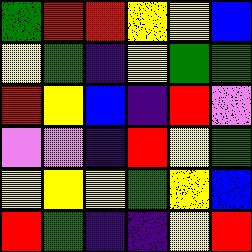[["green", "red", "red", "yellow", "yellow", "blue"], ["yellow", "green", "indigo", "yellow", "green", "green"], ["red", "yellow", "blue", "indigo", "red", "violet"], ["violet", "violet", "indigo", "red", "yellow", "green"], ["yellow", "yellow", "yellow", "green", "yellow", "blue"], ["red", "green", "indigo", "indigo", "yellow", "red"]]